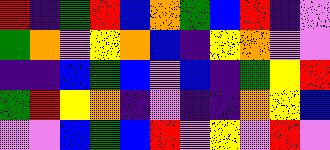[["red", "indigo", "green", "red", "blue", "orange", "green", "blue", "red", "indigo", "violet"], ["green", "orange", "violet", "yellow", "orange", "blue", "indigo", "yellow", "orange", "violet", "violet"], ["indigo", "indigo", "blue", "green", "blue", "violet", "blue", "indigo", "green", "yellow", "red"], ["green", "red", "yellow", "orange", "indigo", "violet", "indigo", "indigo", "orange", "yellow", "blue"], ["violet", "violet", "blue", "green", "blue", "red", "violet", "yellow", "violet", "red", "violet"]]